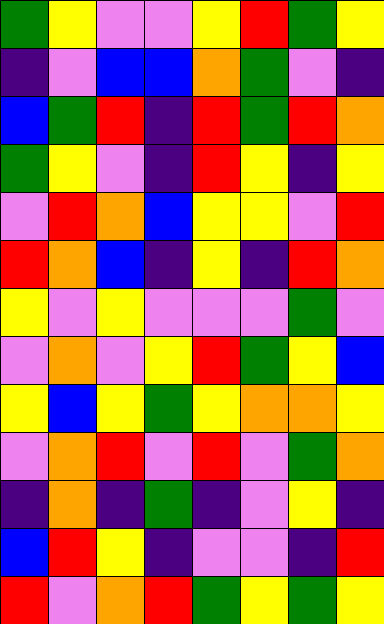[["green", "yellow", "violet", "violet", "yellow", "red", "green", "yellow"], ["indigo", "violet", "blue", "blue", "orange", "green", "violet", "indigo"], ["blue", "green", "red", "indigo", "red", "green", "red", "orange"], ["green", "yellow", "violet", "indigo", "red", "yellow", "indigo", "yellow"], ["violet", "red", "orange", "blue", "yellow", "yellow", "violet", "red"], ["red", "orange", "blue", "indigo", "yellow", "indigo", "red", "orange"], ["yellow", "violet", "yellow", "violet", "violet", "violet", "green", "violet"], ["violet", "orange", "violet", "yellow", "red", "green", "yellow", "blue"], ["yellow", "blue", "yellow", "green", "yellow", "orange", "orange", "yellow"], ["violet", "orange", "red", "violet", "red", "violet", "green", "orange"], ["indigo", "orange", "indigo", "green", "indigo", "violet", "yellow", "indigo"], ["blue", "red", "yellow", "indigo", "violet", "violet", "indigo", "red"], ["red", "violet", "orange", "red", "green", "yellow", "green", "yellow"]]